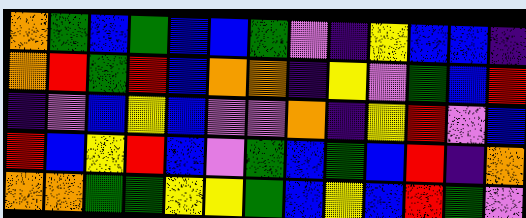[["orange", "green", "blue", "green", "blue", "blue", "green", "violet", "indigo", "yellow", "blue", "blue", "indigo"], ["orange", "red", "green", "red", "blue", "orange", "orange", "indigo", "yellow", "violet", "green", "blue", "red"], ["indigo", "violet", "blue", "yellow", "blue", "violet", "violet", "orange", "indigo", "yellow", "red", "violet", "blue"], ["red", "blue", "yellow", "red", "blue", "violet", "green", "blue", "green", "blue", "red", "indigo", "orange"], ["orange", "orange", "green", "green", "yellow", "yellow", "green", "blue", "yellow", "blue", "red", "green", "violet"]]